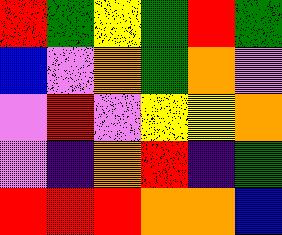[["red", "green", "yellow", "green", "red", "green"], ["blue", "violet", "orange", "green", "orange", "violet"], ["violet", "red", "violet", "yellow", "yellow", "orange"], ["violet", "indigo", "orange", "red", "indigo", "green"], ["red", "red", "red", "orange", "orange", "blue"]]